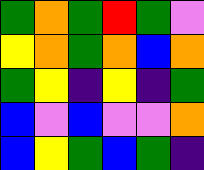[["green", "orange", "green", "red", "green", "violet"], ["yellow", "orange", "green", "orange", "blue", "orange"], ["green", "yellow", "indigo", "yellow", "indigo", "green"], ["blue", "violet", "blue", "violet", "violet", "orange"], ["blue", "yellow", "green", "blue", "green", "indigo"]]